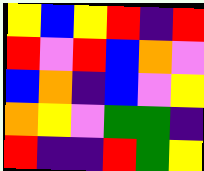[["yellow", "blue", "yellow", "red", "indigo", "red"], ["red", "violet", "red", "blue", "orange", "violet"], ["blue", "orange", "indigo", "blue", "violet", "yellow"], ["orange", "yellow", "violet", "green", "green", "indigo"], ["red", "indigo", "indigo", "red", "green", "yellow"]]